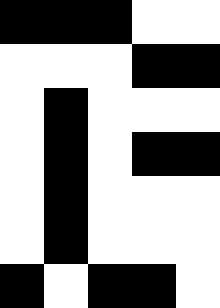[["black", "black", "black", "white", "white"], ["white", "white", "white", "black", "black"], ["white", "black", "white", "white", "white"], ["white", "black", "white", "black", "black"], ["white", "black", "white", "white", "white"], ["white", "black", "white", "white", "white"], ["black", "white", "black", "black", "white"]]